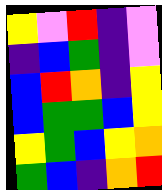[["yellow", "violet", "red", "indigo", "violet"], ["indigo", "blue", "green", "indigo", "violet"], ["blue", "red", "orange", "indigo", "yellow"], ["blue", "green", "green", "blue", "yellow"], ["yellow", "green", "blue", "yellow", "orange"], ["green", "blue", "indigo", "orange", "red"]]